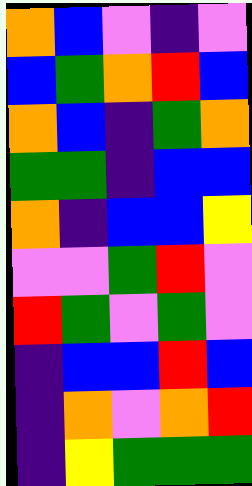[["orange", "blue", "violet", "indigo", "violet"], ["blue", "green", "orange", "red", "blue"], ["orange", "blue", "indigo", "green", "orange"], ["green", "green", "indigo", "blue", "blue"], ["orange", "indigo", "blue", "blue", "yellow"], ["violet", "violet", "green", "red", "violet"], ["red", "green", "violet", "green", "violet"], ["indigo", "blue", "blue", "red", "blue"], ["indigo", "orange", "violet", "orange", "red"], ["indigo", "yellow", "green", "green", "green"]]